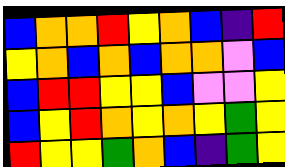[["blue", "orange", "orange", "red", "yellow", "orange", "blue", "indigo", "red"], ["yellow", "orange", "blue", "orange", "blue", "orange", "orange", "violet", "blue"], ["blue", "red", "red", "yellow", "yellow", "blue", "violet", "violet", "yellow"], ["blue", "yellow", "red", "orange", "yellow", "orange", "yellow", "green", "yellow"], ["red", "yellow", "yellow", "green", "orange", "blue", "indigo", "green", "yellow"]]